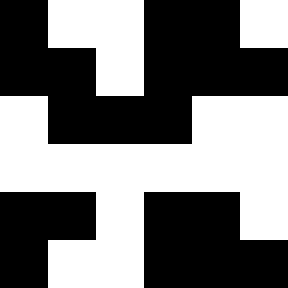[["black", "white", "white", "black", "black", "white"], ["black", "black", "white", "black", "black", "black"], ["white", "black", "black", "black", "white", "white"], ["white", "white", "white", "white", "white", "white"], ["black", "black", "white", "black", "black", "white"], ["black", "white", "white", "black", "black", "black"]]